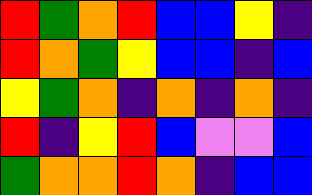[["red", "green", "orange", "red", "blue", "blue", "yellow", "indigo"], ["red", "orange", "green", "yellow", "blue", "blue", "indigo", "blue"], ["yellow", "green", "orange", "indigo", "orange", "indigo", "orange", "indigo"], ["red", "indigo", "yellow", "red", "blue", "violet", "violet", "blue"], ["green", "orange", "orange", "red", "orange", "indigo", "blue", "blue"]]